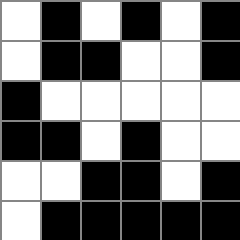[["white", "black", "white", "black", "white", "black"], ["white", "black", "black", "white", "white", "black"], ["black", "white", "white", "white", "white", "white"], ["black", "black", "white", "black", "white", "white"], ["white", "white", "black", "black", "white", "black"], ["white", "black", "black", "black", "black", "black"]]